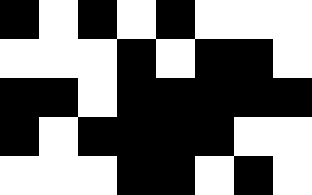[["black", "white", "black", "white", "black", "white", "white", "white"], ["white", "white", "white", "black", "white", "black", "black", "white"], ["black", "black", "white", "black", "black", "black", "black", "black"], ["black", "white", "black", "black", "black", "black", "white", "white"], ["white", "white", "white", "black", "black", "white", "black", "white"]]